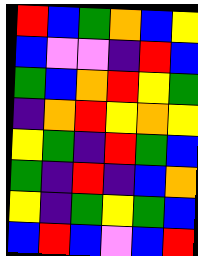[["red", "blue", "green", "orange", "blue", "yellow"], ["blue", "violet", "violet", "indigo", "red", "blue"], ["green", "blue", "orange", "red", "yellow", "green"], ["indigo", "orange", "red", "yellow", "orange", "yellow"], ["yellow", "green", "indigo", "red", "green", "blue"], ["green", "indigo", "red", "indigo", "blue", "orange"], ["yellow", "indigo", "green", "yellow", "green", "blue"], ["blue", "red", "blue", "violet", "blue", "red"]]